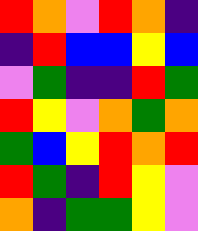[["red", "orange", "violet", "red", "orange", "indigo"], ["indigo", "red", "blue", "blue", "yellow", "blue"], ["violet", "green", "indigo", "indigo", "red", "green"], ["red", "yellow", "violet", "orange", "green", "orange"], ["green", "blue", "yellow", "red", "orange", "red"], ["red", "green", "indigo", "red", "yellow", "violet"], ["orange", "indigo", "green", "green", "yellow", "violet"]]